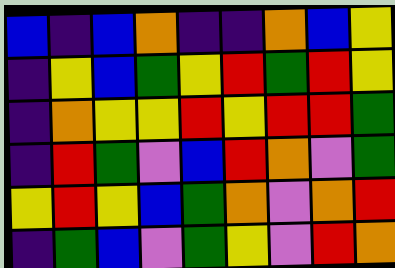[["blue", "indigo", "blue", "orange", "indigo", "indigo", "orange", "blue", "yellow"], ["indigo", "yellow", "blue", "green", "yellow", "red", "green", "red", "yellow"], ["indigo", "orange", "yellow", "yellow", "red", "yellow", "red", "red", "green"], ["indigo", "red", "green", "violet", "blue", "red", "orange", "violet", "green"], ["yellow", "red", "yellow", "blue", "green", "orange", "violet", "orange", "red"], ["indigo", "green", "blue", "violet", "green", "yellow", "violet", "red", "orange"]]